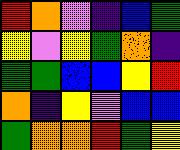[["red", "orange", "violet", "indigo", "blue", "green"], ["yellow", "violet", "yellow", "green", "orange", "indigo"], ["green", "green", "blue", "blue", "yellow", "red"], ["orange", "indigo", "yellow", "violet", "blue", "blue"], ["green", "orange", "orange", "red", "green", "yellow"]]